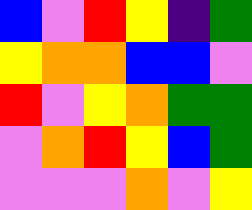[["blue", "violet", "red", "yellow", "indigo", "green"], ["yellow", "orange", "orange", "blue", "blue", "violet"], ["red", "violet", "yellow", "orange", "green", "green"], ["violet", "orange", "red", "yellow", "blue", "green"], ["violet", "violet", "violet", "orange", "violet", "yellow"]]